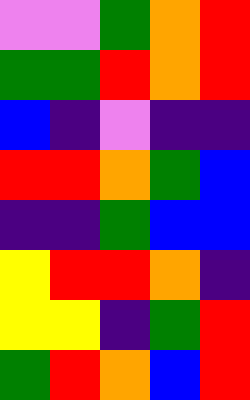[["violet", "violet", "green", "orange", "red"], ["green", "green", "red", "orange", "red"], ["blue", "indigo", "violet", "indigo", "indigo"], ["red", "red", "orange", "green", "blue"], ["indigo", "indigo", "green", "blue", "blue"], ["yellow", "red", "red", "orange", "indigo"], ["yellow", "yellow", "indigo", "green", "red"], ["green", "red", "orange", "blue", "red"]]